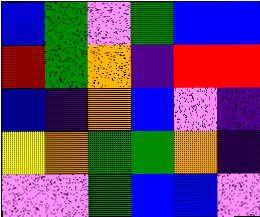[["blue", "green", "violet", "green", "blue", "blue"], ["red", "green", "orange", "indigo", "red", "red"], ["blue", "indigo", "orange", "blue", "violet", "indigo"], ["yellow", "orange", "green", "green", "orange", "indigo"], ["violet", "violet", "green", "blue", "blue", "violet"]]